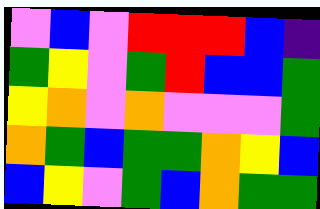[["violet", "blue", "violet", "red", "red", "red", "blue", "indigo"], ["green", "yellow", "violet", "green", "red", "blue", "blue", "green"], ["yellow", "orange", "violet", "orange", "violet", "violet", "violet", "green"], ["orange", "green", "blue", "green", "green", "orange", "yellow", "blue"], ["blue", "yellow", "violet", "green", "blue", "orange", "green", "green"]]